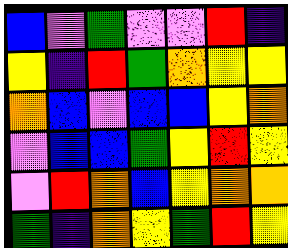[["blue", "violet", "green", "violet", "violet", "red", "indigo"], ["yellow", "indigo", "red", "green", "orange", "yellow", "yellow"], ["orange", "blue", "violet", "blue", "blue", "yellow", "orange"], ["violet", "blue", "blue", "green", "yellow", "red", "yellow"], ["violet", "red", "orange", "blue", "yellow", "orange", "orange"], ["green", "indigo", "orange", "yellow", "green", "red", "yellow"]]